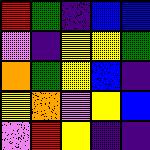[["red", "green", "indigo", "blue", "blue"], ["violet", "indigo", "yellow", "yellow", "green"], ["orange", "green", "yellow", "blue", "indigo"], ["yellow", "orange", "violet", "yellow", "blue"], ["violet", "red", "yellow", "indigo", "indigo"]]